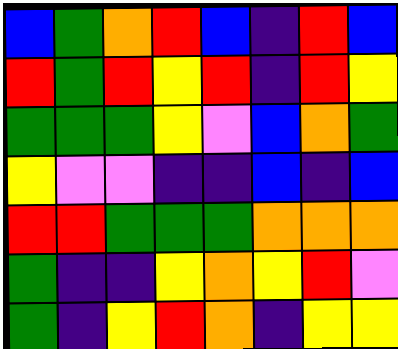[["blue", "green", "orange", "red", "blue", "indigo", "red", "blue"], ["red", "green", "red", "yellow", "red", "indigo", "red", "yellow"], ["green", "green", "green", "yellow", "violet", "blue", "orange", "green"], ["yellow", "violet", "violet", "indigo", "indigo", "blue", "indigo", "blue"], ["red", "red", "green", "green", "green", "orange", "orange", "orange"], ["green", "indigo", "indigo", "yellow", "orange", "yellow", "red", "violet"], ["green", "indigo", "yellow", "red", "orange", "indigo", "yellow", "yellow"]]